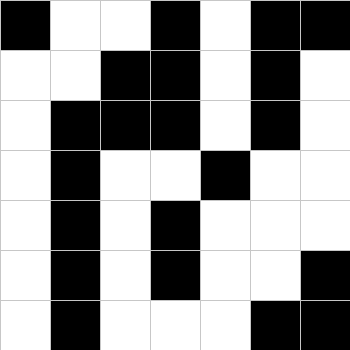[["black", "white", "white", "black", "white", "black", "black"], ["white", "white", "black", "black", "white", "black", "white"], ["white", "black", "black", "black", "white", "black", "white"], ["white", "black", "white", "white", "black", "white", "white"], ["white", "black", "white", "black", "white", "white", "white"], ["white", "black", "white", "black", "white", "white", "black"], ["white", "black", "white", "white", "white", "black", "black"]]